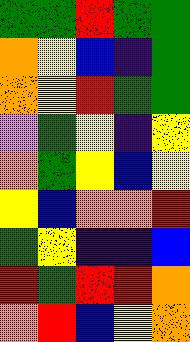[["green", "green", "red", "green", "green"], ["orange", "yellow", "blue", "indigo", "green"], ["orange", "yellow", "red", "green", "green"], ["violet", "green", "yellow", "indigo", "yellow"], ["orange", "green", "yellow", "blue", "yellow"], ["yellow", "blue", "orange", "orange", "red"], ["green", "yellow", "indigo", "indigo", "blue"], ["red", "green", "red", "red", "orange"], ["orange", "red", "blue", "yellow", "orange"]]